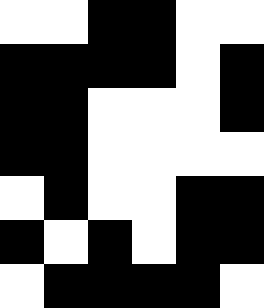[["white", "white", "black", "black", "white", "white"], ["black", "black", "black", "black", "white", "black"], ["black", "black", "white", "white", "white", "black"], ["black", "black", "white", "white", "white", "white"], ["white", "black", "white", "white", "black", "black"], ["black", "white", "black", "white", "black", "black"], ["white", "black", "black", "black", "black", "white"]]